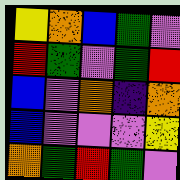[["yellow", "orange", "blue", "green", "violet"], ["red", "green", "violet", "green", "red"], ["blue", "violet", "orange", "indigo", "orange"], ["blue", "violet", "violet", "violet", "yellow"], ["orange", "green", "red", "green", "violet"]]